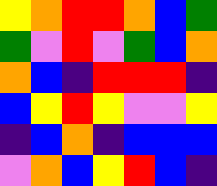[["yellow", "orange", "red", "red", "orange", "blue", "green"], ["green", "violet", "red", "violet", "green", "blue", "orange"], ["orange", "blue", "indigo", "red", "red", "red", "indigo"], ["blue", "yellow", "red", "yellow", "violet", "violet", "yellow"], ["indigo", "blue", "orange", "indigo", "blue", "blue", "blue"], ["violet", "orange", "blue", "yellow", "red", "blue", "indigo"]]